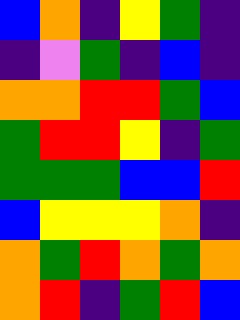[["blue", "orange", "indigo", "yellow", "green", "indigo"], ["indigo", "violet", "green", "indigo", "blue", "indigo"], ["orange", "orange", "red", "red", "green", "blue"], ["green", "red", "red", "yellow", "indigo", "green"], ["green", "green", "green", "blue", "blue", "red"], ["blue", "yellow", "yellow", "yellow", "orange", "indigo"], ["orange", "green", "red", "orange", "green", "orange"], ["orange", "red", "indigo", "green", "red", "blue"]]